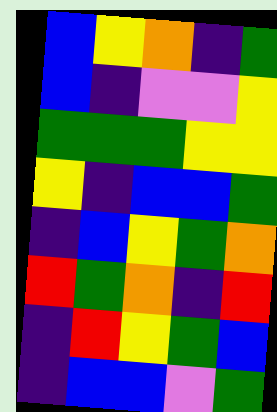[["blue", "yellow", "orange", "indigo", "green"], ["blue", "indigo", "violet", "violet", "yellow"], ["green", "green", "green", "yellow", "yellow"], ["yellow", "indigo", "blue", "blue", "green"], ["indigo", "blue", "yellow", "green", "orange"], ["red", "green", "orange", "indigo", "red"], ["indigo", "red", "yellow", "green", "blue"], ["indigo", "blue", "blue", "violet", "green"]]